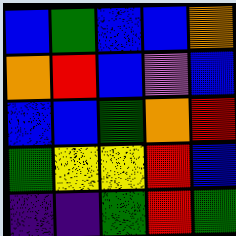[["blue", "green", "blue", "blue", "orange"], ["orange", "red", "blue", "violet", "blue"], ["blue", "blue", "green", "orange", "red"], ["green", "yellow", "yellow", "red", "blue"], ["indigo", "indigo", "green", "red", "green"]]